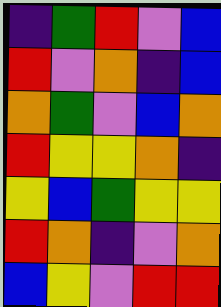[["indigo", "green", "red", "violet", "blue"], ["red", "violet", "orange", "indigo", "blue"], ["orange", "green", "violet", "blue", "orange"], ["red", "yellow", "yellow", "orange", "indigo"], ["yellow", "blue", "green", "yellow", "yellow"], ["red", "orange", "indigo", "violet", "orange"], ["blue", "yellow", "violet", "red", "red"]]